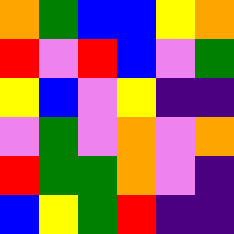[["orange", "green", "blue", "blue", "yellow", "orange"], ["red", "violet", "red", "blue", "violet", "green"], ["yellow", "blue", "violet", "yellow", "indigo", "indigo"], ["violet", "green", "violet", "orange", "violet", "orange"], ["red", "green", "green", "orange", "violet", "indigo"], ["blue", "yellow", "green", "red", "indigo", "indigo"]]